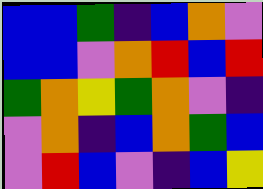[["blue", "blue", "green", "indigo", "blue", "orange", "violet"], ["blue", "blue", "violet", "orange", "red", "blue", "red"], ["green", "orange", "yellow", "green", "orange", "violet", "indigo"], ["violet", "orange", "indigo", "blue", "orange", "green", "blue"], ["violet", "red", "blue", "violet", "indigo", "blue", "yellow"]]